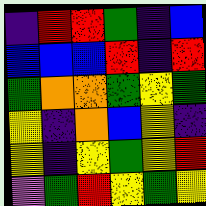[["indigo", "red", "red", "green", "indigo", "blue"], ["blue", "blue", "blue", "red", "indigo", "red"], ["green", "orange", "orange", "green", "yellow", "green"], ["yellow", "indigo", "orange", "blue", "yellow", "indigo"], ["yellow", "indigo", "yellow", "green", "yellow", "red"], ["violet", "green", "red", "yellow", "green", "yellow"]]